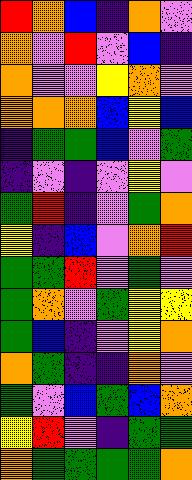[["red", "orange", "blue", "indigo", "orange", "violet"], ["orange", "violet", "red", "violet", "blue", "indigo"], ["orange", "violet", "violet", "yellow", "orange", "violet"], ["orange", "orange", "orange", "blue", "yellow", "blue"], ["indigo", "green", "green", "blue", "violet", "green"], ["indigo", "violet", "indigo", "violet", "yellow", "violet"], ["green", "red", "indigo", "violet", "green", "orange"], ["yellow", "indigo", "blue", "violet", "orange", "red"], ["green", "green", "red", "violet", "green", "violet"], ["green", "orange", "violet", "green", "yellow", "yellow"], ["green", "blue", "indigo", "violet", "yellow", "orange"], ["orange", "green", "indigo", "indigo", "orange", "violet"], ["green", "violet", "blue", "green", "blue", "orange"], ["yellow", "red", "violet", "indigo", "green", "green"], ["orange", "green", "green", "green", "green", "orange"]]